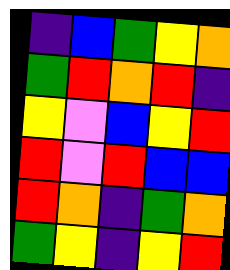[["indigo", "blue", "green", "yellow", "orange"], ["green", "red", "orange", "red", "indigo"], ["yellow", "violet", "blue", "yellow", "red"], ["red", "violet", "red", "blue", "blue"], ["red", "orange", "indigo", "green", "orange"], ["green", "yellow", "indigo", "yellow", "red"]]